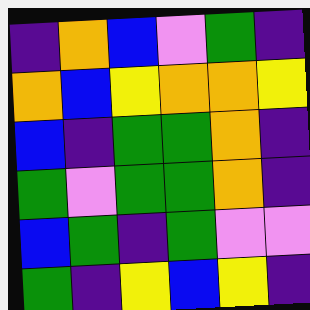[["indigo", "orange", "blue", "violet", "green", "indigo"], ["orange", "blue", "yellow", "orange", "orange", "yellow"], ["blue", "indigo", "green", "green", "orange", "indigo"], ["green", "violet", "green", "green", "orange", "indigo"], ["blue", "green", "indigo", "green", "violet", "violet"], ["green", "indigo", "yellow", "blue", "yellow", "indigo"]]